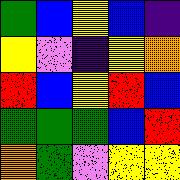[["green", "blue", "yellow", "blue", "indigo"], ["yellow", "violet", "indigo", "yellow", "orange"], ["red", "blue", "yellow", "red", "blue"], ["green", "green", "green", "blue", "red"], ["orange", "green", "violet", "yellow", "yellow"]]